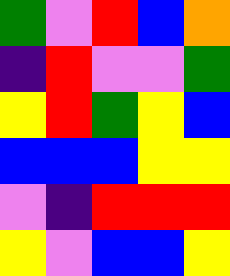[["green", "violet", "red", "blue", "orange"], ["indigo", "red", "violet", "violet", "green"], ["yellow", "red", "green", "yellow", "blue"], ["blue", "blue", "blue", "yellow", "yellow"], ["violet", "indigo", "red", "red", "red"], ["yellow", "violet", "blue", "blue", "yellow"]]